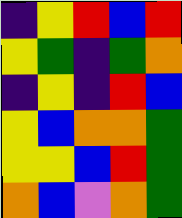[["indigo", "yellow", "red", "blue", "red"], ["yellow", "green", "indigo", "green", "orange"], ["indigo", "yellow", "indigo", "red", "blue"], ["yellow", "blue", "orange", "orange", "green"], ["yellow", "yellow", "blue", "red", "green"], ["orange", "blue", "violet", "orange", "green"]]